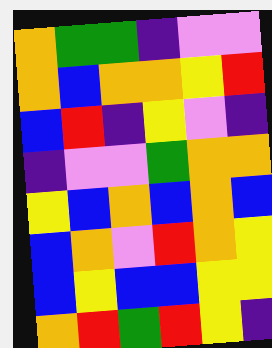[["orange", "green", "green", "indigo", "violet", "violet"], ["orange", "blue", "orange", "orange", "yellow", "red"], ["blue", "red", "indigo", "yellow", "violet", "indigo"], ["indigo", "violet", "violet", "green", "orange", "orange"], ["yellow", "blue", "orange", "blue", "orange", "blue"], ["blue", "orange", "violet", "red", "orange", "yellow"], ["blue", "yellow", "blue", "blue", "yellow", "yellow"], ["orange", "red", "green", "red", "yellow", "indigo"]]